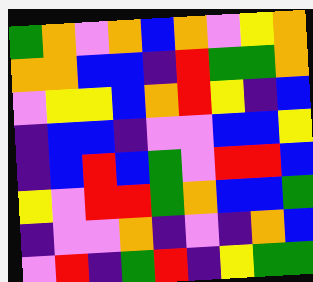[["green", "orange", "violet", "orange", "blue", "orange", "violet", "yellow", "orange"], ["orange", "orange", "blue", "blue", "indigo", "red", "green", "green", "orange"], ["violet", "yellow", "yellow", "blue", "orange", "red", "yellow", "indigo", "blue"], ["indigo", "blue", "blue", "indigo", "violet", "violet", "blue", "blue", "yellow"], ["indigo", "blue", "red", "blue", "green", "violet", "red", "red", "blue"], ["yellow", "violet", "red", "red", "green", "orange", "blue", "blue", "green"], ["indigo", "violet", "violet", "orange", "indigo", "violet", "indigo", "orange", "blue"], ["violet", "red", "indigo", "green", "red", "indigo", "yellow", "green", "green"]]